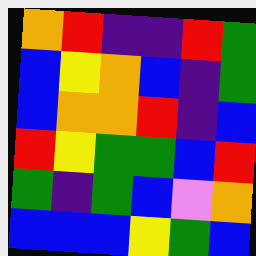[["orange", "red", "indigo", "indigo", "red", "green"], ["blue", "yellow", "orange", "blue", "indigo", "green"], ["blue", "orange", "orange", "red", "indigo", "blue"], ["red", "yellow", "green", "green", "blue", "red"], ["green", "indigo", "green", "blue", "violet", "orange"], ["blue", "blue", "blue", "yellow", "green", "blue"]]